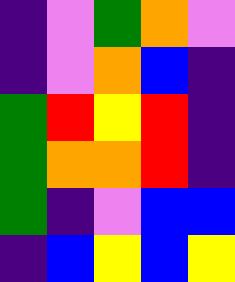[["indigo", "violet", "green", "orange", "violet"], ["indigo", "violet", "orange", "blue", "indigo"], ["green", "red", "yellow", "red", "indigo"], ["green", "orange", "orange", "red", "indigo"], ["green", "indigo", "violet", "blue", "blue"], ["indigo", "blue", "yellow", "blue", "yellow"]]